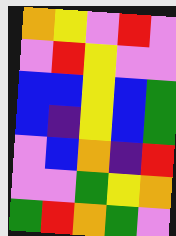[["orange", "yellow", "violet", "red", "violet"], ["violet", "red", "yellow", "violet", "violet"], ["blue", "blue", "yellow", "blue", "green"], ["blue", "indigo", "yellow", "blue", "green"], ["violet", "blue", "orange", "indigo", "red"], ["violet", "violet", "green", "yellow", "orange"], ["green", "red", "orange", "green", "violet"]]